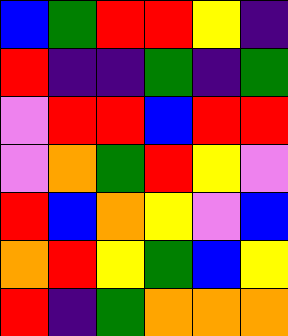[["blue", "green", "red", "red", "yellow", "indigo"], ["red", "indigo", "indigo", "green", "indigo", "green"], ["violet", "red", "red", "blue", "red", "red"], ["violet", "orange", "green", "red", "yellow", "violet"], ["red", "blue", "orange", "yellow", "violet", "blue"], ["orange", "red", "yellow", "green", "blue", "yellow"], ["red", "indigo", "green", "orange", "orange", "orange"]]